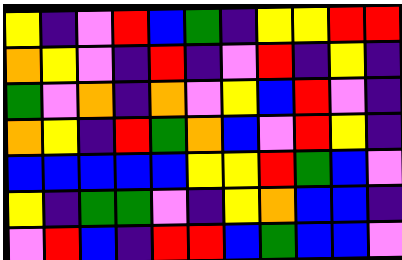[["yellow", "indigo", "violet", "red", "blue", "green", "indigo", "yellow", "yellow", "red", "red"], ["orange", "yellow", "violet", "indigo", "red", "indigo", "violet", "red", "indigo", "yellow", "indigo"], ["green", "violet", "orange", "indigo", "orange", "violet", "yellow", "blue", "red", "violet", "indigo"], ["orange", "yellow", "indigo", "red", "green", "orange", "blue", "violet", "red", "yellow", "indigo"], ["blue", "blue", "blue", "blue", "blue", "yellow", "yellow", "red", "green", "blue", "violet"], ["yellow", "indigo", "green", "green", "violet", "indigo", "yellow", "orange", "blue", "blue", "indigo"], ["violet", "red", "blue", "indigo", "red", "red", "blue", "green", "blue", "blue", "violet"]]